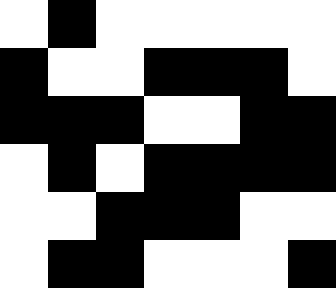[["white", "black", "white", "white", "white", "white", "white"], ["black", "white", "white", "black", "black", "black", "white"], ["black", "black", "black", "white", "white", "black", "black"], ["white", "black", "white", "black", "black", "black", "black"], ["white", "white", "black", "black", "black", "white", "white"], ["white", "black", "black", "white", "white", "white", "black"]]